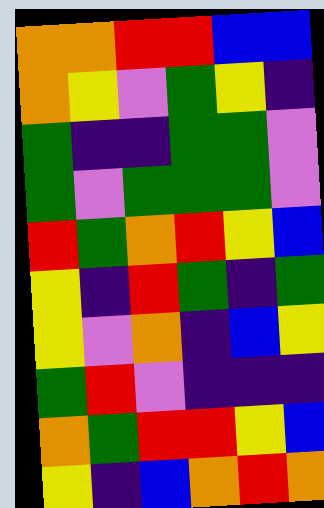[["orange", "orange", "red", "red", "blue", "blue"], ["orange", "yellow", "violet", "green", "yellow", "indigo"], ["green", "indigo", "indigo", "green", "green", "violet"], ["green", "violet", "green", "green", "green", "violet"], ["red", "green", "orange", "red", "yellow", "blue"], ["yellow", "indigo", "red", "green", "indigo", "green"], ["yellow", "violet", "orange", "indigo", "blue", "yellow"], ["green", "red", "violet", "indigo", "indigo", "indigo"], ["orange", "green", "red", "red", "yellow", "blue"], ["yellow", "indigo", "blue", "orange", "red", "orange"]]